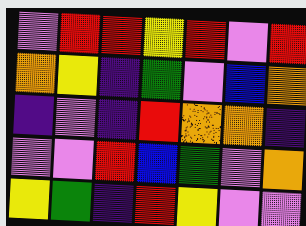[["violet", "red", "red", "yellow", "red", "violet", "red"], ["orange", "yellow", "indigo", "green", "violet", "blue", "orange"], ["indigo", "violet", "indigo", "red", "orange", "orange", "indigo"], ["violet", "violet", "red", "blue", "green", "violet", "orange"], ["yellow", "green", "indigo", "red", "yellow", "violet", "violet"]]